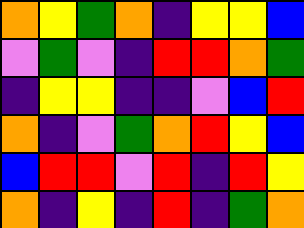[["orange", "yellow", "green", "orange", "indigo", "yellow", "yellow", "blue"], ["violet", "green", "violet", "indigo", "red", "red", "orange", "green"], ["indigo", "yellow", "yellow", "indigo", "indigo", "violet", "blue", "red"], ["orange", "indigo", "violet", "green", "orange", "red", "yellow", "blue"], ["blue", "red", "red", "violet", "red", "indigo", "red", "yellow"], ["orange", "indigo", "yellow", "indigo", "red", "indigo", "green", "orange"]]